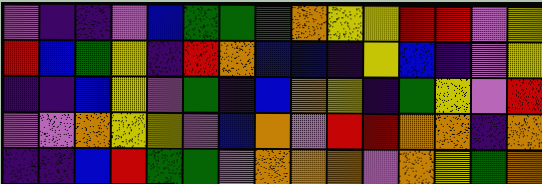[["violet", "indigo", "indigo", "violet", "blue", "green", "green", "green", "orange", "yellow", "yellow", "red", "red", "violet", "yellow"], ["red", "blue", "green", "yellow", "indigo", "red", "orange", "blue", "blue", "indigo", "yellow", "blue", "indigo", "violet", "yellow"], ["indigo", "indigo", "blue", "yellow", "violet", "green", "indigo", "blue", "orange", "yellow", "indigo", "green", "yellow", "violet", "red"], ["violet", "violet", "orange", "yellow", "yellow", "violet", "blue", "orange", "violet", "red", "red", "orange", "orange", "indigo", "orange"], ["indigo", "indigo", "blue", "red", "green", "green", "violet", "orange", "orange", "orange", "violet", "orange", "yellow", "green", "orange"]]